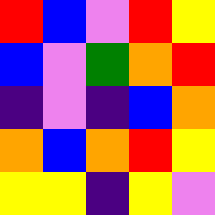[["red", "blue", "violet", "red", "yellow"], ["blue", "violet", "green", "orange", "red"], ["indigo", "violet", "indigo", "blue", "orange"], ["orange", "blue", "orange", "red", "yellow"], ["yellow", "yellow", "indigo", "yellow", "violet"]]